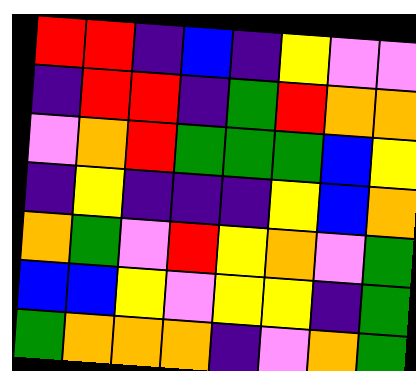[["red", "red", "indigo", "blue", "indigo", "yellow", "violet", "violet"], ["indigo", "red", "red", "indigo", "green", "red", "orange", "orange"], ["violet", "orange", "red", "green", "green", "green", "blue", "yellow"], ["indigo", "yellow", "indigo", "indigo", "indigo", "yellow", "blue", "orange"], ["orange", "green", "violet", "red", "yellow", "orange", "violet", "green"], ["blue", "blue", "yellow", "violet", "yellow", "yellow", "indigo", "green"], ["green", "orange", "orange", "orange", "indigo", "violet", "orange", "green"]]